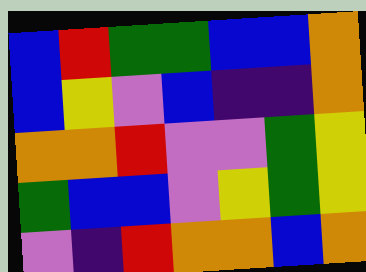[["blue", "red", "green", "green", "blue", "blue", "orange"], ["blue", "yellow", "violet", "blue", "indigo", "indigo", "orange"], ["orange", "orange", "red", "violet", "violet", "green", "yellow"], ["green", "blue", "blue", "violet", "yellow", "green", "yellow"], ["violet", "indigo", "red", "orange", "orange", "blue", "orange"]]